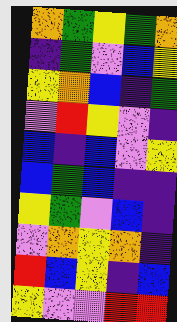[["orange", "green", "yellow", "green", "orange"], ["indigo", "green", "violet", "blue", "yellow"], ["yellow", "orange", "blue", "indigo", "green"], ["violet", "red", "yellow", "violet", "indigo"], ["blue", "indigo", "blue", "violet", "yellow"], ["blue", "green", "blue", "indigo", "indigo"], ["yellow", "green", "violet", "blue", "indigo"], ["violet", "orange", "yellow", "orange", "indigo"], ["red", "blue", "yellow", "indigo", "blue"], ["yellow", "violet", "violet", "red", "red"]]